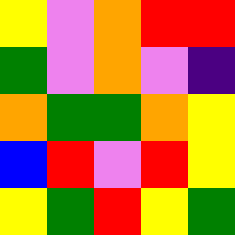[["yellow", "violet", "orange", "red", "red"], ["green", "violet", "orange", "violet", "indigo"], ["orange", "green", "green", "orange", "yellow"], ["blue", "red", "violet", "red", "yellow"], ["yellow", "green", "red", "yellow", "green"]]